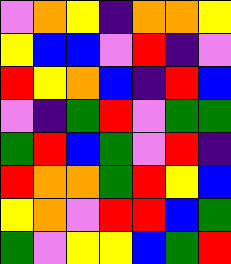[["violet", "orange", "yellow", "indigo", "orange", "orange", "yellow"], ["yellow", "blue", "blue", "violet", "red", "indigo", "violet"], ["red", "yellow", "orange", "blue", "indigo", "red", "blue"], ["violet", "indigo", "green", "red", "violet", "green", "green"], ["green", "red", "blue", "green", "violet", "red", "indigo"], ["red", "orange", "orange", "green", "red", "yellow", "blue"], ["yellow", "orange", "violet", "red", "red", "blue", "green"], ["green", "violet", "yellow", "yellow", "blue", "green", "red"]]